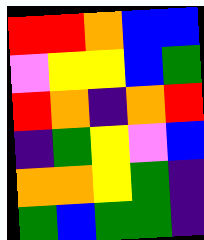[["red", "red", "orange", "blue", "blue"], ["violet", "yellow", "yellow", "blue", "green"], ["red", "orange", "indigo", "orange", "red"], ["indigo", "green", "yellow", "violet", "blue"], ["orange", "orange", "yellow", "green", "indigo"], ["green", "blue", "green", "green", "indigo"]]